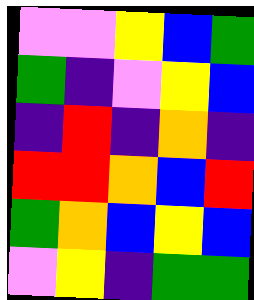[["violet", "violet", "yellow", "blue", "green"], ["green", "indigo", "violet", "yellow", "blue"], ["indigo", "red", "indigo", "orange", "indigo"], ["red", "red", "orange", "blue", "red"], ["green", "orange", "blue", "yellow", "blue"], ["violet", "yellow", "indigo", "green", "green"]]